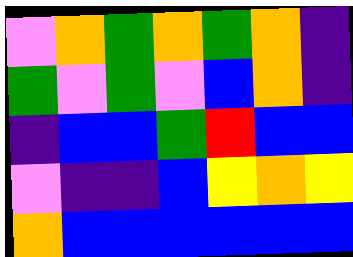[["violet", "orange", "green", "orange", "green", "orange", "indigo"], ["green", "violet", "green", "violet", "blue", "orange", "indigo"], ["indigo", "blue", "blue", "green", "red", "blue", "blue"], ["violet", "indigo", "indigo", "blue", "yellow", "orange", "yellow"], ["orange", "blue", "blue", "blue", "blue", "blue", "blue"]]